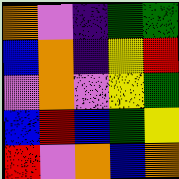[["orange", "violet", "indigo", "green", "green"], ["blue", "orange", "indigo", "yellow", "red"], ["violet", "orange", "violet", "yellow", "green"], ["blue", "red", "blue", "green", "yellow"], ["red", "violet", "orange", "blue", "orange"]]